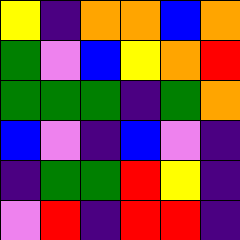[["yellow", "indigo", "orange", "orange", "blue", "orange"], ["green", "violet", "blue", "yellow", "orange", "red"], ["green", "green", "green", "indigo", "green", "orange"], ["blue", "violet", "indigo", "blue", "violet", "indigo"], ["indigo", "green", "green", "red", "yellow", "indigo"], ["violet", "red", "indigo", "red", "red", "indigo"]]